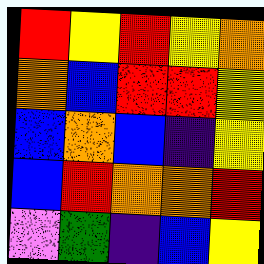[["red", "yellow", "red", "yellow", "orange"], ["orange", "blue", "red", "red", "yellow"], ["blue", "orange", "blue", "indigo", "yellow"], ["blue", "red", "orange", "orange", "red"], ["violet", "green", "indigo", "blue", "yellow"]]